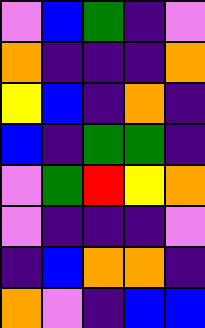[["violet", "blue", "green", "indigo", "violet"], ["orange", "indigo", "indigo", "indigo", "orange"], ["yellow", "blue", "indigo", "orange", "indigo"], ["blue", "indigo", "green", "green", "indigo"], ["violet", "green", "red", "yellow", "orange"], ["violet", "indigo", "indigo", "indigo", "violet"], ["indigo", "blue", "orange", "orange", "indigo"], ["orange", "violet", "indigo", "blue", "blue"]]